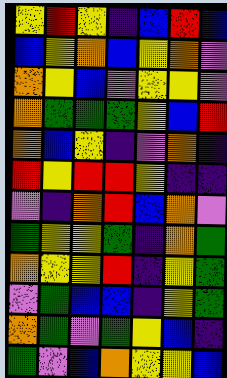[["yellow", "red", "yellow", "indigo", "blue", "red", "blue"], ["blue", "yellow", "orange", "blue", "yellow", "orange", "violet"], ["orange", "yellow", "blue", "violet", "yellow", "yellow", "violet"], ["orange", "green", "green", "green", "yellow", "blue", "red"], ["orange", "blue", "yellow", "indigo", "violet", "orange", "indigo"], ["red", "yellow", "red", "red", "yellow", "indigo", "indigo"], ["violet", "indigo", "orange", "red", "blue", "orange", "violet"], ["green", "yellow", "yellow", "green", "indigo", "orange", "green"], ["orange", "yellow", "yellow", "red", "indigo", "yellow", "green"], ["violet", "green", "blue", "blue", "indigo", "yellow", "green"], ["orange", "green", "violet", "green", "yellow", "blue", "indigo"], ["green", "violet", "blue", "orange", "yellow", "yellow", "blue"]]